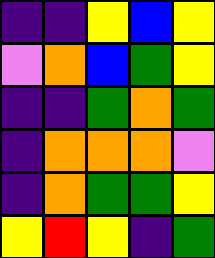[["indigo", "indigo", "yellow", "blue", "yellow"], ["violet", "orange", "blue", "green", "yellow"], ["indigo", "indigo", "green", "orange", "green"], ["indigo", "orange", "orange", "orange", "violet"], ["indigo", "orange", "green", "green", "yellow"], ["yellow", "red", "yellow", "indigo", "green"]]